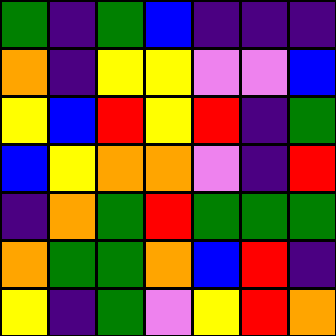[["green", "indigo", "green", "blue", "indigo", "indigo", "indigo"], ["orange", "indigo", "yellow", "yellow", "violet", "violet", "blue"], ["yellow", "blue", "red", "yellow", "red", "indigo", "green"], ["blue", "yellow", "orange", "orange", "violet", "indigo", "red"], ["indigo", "orange", "green", "red", "green", "green", "green"], ["orange", "green", "green", "orange", "blue", "red", "indigo"], ["yellow", "indigo", "green", "violet", "yellow", "red", "orange"]]